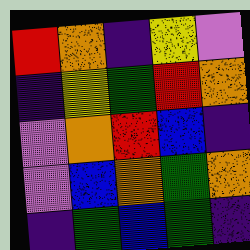[["red", "orange", "indigo", "yellow", "violet"], ["indigo", "yellow", "green", "red", "orange"], ["violet", "orange", "red", "blue", "indigo"], ["violet", "blue", "orange", "green", "orange"], ["indigo", "green", "blue", "green", "indigo"]]